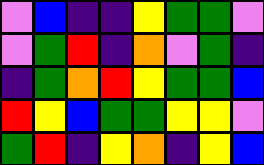[["violet", "blue", "indigo", "indigo", "yellow", "green", "green", "violet"], ["violet", "green", "red", "indigo", "orange", "violet", "green", "indigo"], ["indigo", "green", "orange", "red", "yellow", "green", "green", "blue"], ["red", "yellow", "blue", "green", "green", "yellow", "yellow", "violet"], ["green", "red", "indigo", "yellow", "orange", "indigo", "yellow", "blue"]]